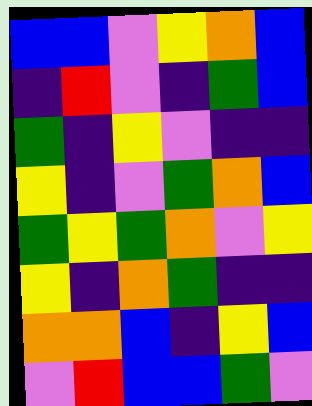[["blue", "blue", "violet", "yellow", "orange", "blue"], ["indigo", "red", "violet", "indigo", "green", "blue"], ["green", "indigo", "yellow", "violet", "indigo", "indigo"], ["yellow", "indigo", "violet", "green", "orange", "blue"], ["green", "yellow", "green", "orange", "violet", "yellow"], ["yellow", "indigo", "orange", "green", "indigo", "indigo"], ["orange", "orange", "blue", "indigo", "yellow", "blue"], ["violet", "red", "blue", "blue", "green", "violet"]]